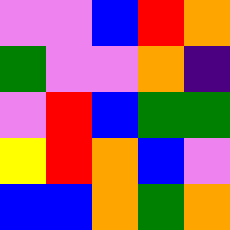[["violet", "violet", "blue", "red", "orange"], ["green", "violet", "violet", "orange", "indigo"], ["violet", "red", "blue", "green", "green"], ["yellow", "red", "orange", "blue", "violet"], ["blue", "blue", "orange", "green", "orange"]]